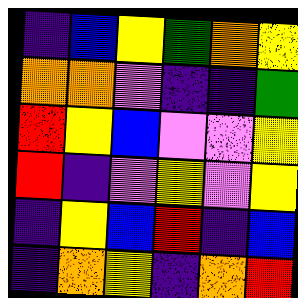[["indigo", "blue", "yellow", "green", "orange", "yellow"], ["orange", "orange", "violet", "indigo", "indigo", "green"], ["red", "yellow", "blue", "violet", "violet", "yellow"], ["red", "indigo", "violet", "yellow", "violet", "yellow"], ["indigo", "yellow", "blue", "red", "indigo", "blue"], ["indigo", "orange", "yellow", "indigo", "orange", "red"]]